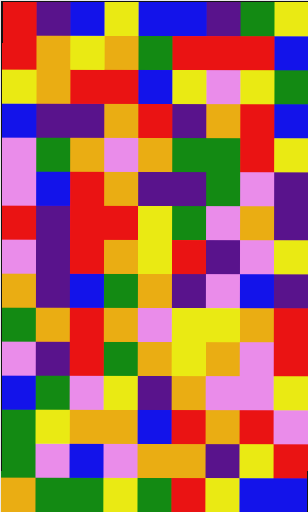[["red", "indigo", "blue", "yellow", "blue", "blue", "indigo", "green", "yellow"], ["red", "orange", "yellow", "orange", "green", "red", "red", "red", "blue"], ["yellow", "orange", "red", "red", "blue", "yellow", "violet", "yellow", "green"], ["blue", "indigo", "indigo", "orange", "red", "indigo", "orange", "red", "blue"], ["violet", "green", "orange", "violet", "orange", "green", "green", "red", "yellow"], ["violet", "blue", "red", "orange", "indigo", "indigo", "green", "violet", "indigo"], ["red", "indigo", "red", "red", "yellow", "green", "violet", "orange", "indigo"], ["violet", "indigo", "red", "orange", "yellow", "red", "indigo", "violet", "yellow"], ["orange", "indigo", "blue", "green", "orange", "indigo", "violet", "blue", "indigo"], ["green", "orange", "red", "orange", "violet", "yellow", "yellow", "orange", "red"], ["violet", "indigo", "red", "green", "orange", "yellow", "orange", "violet", "red"], ["blue", "green", "violet", "yellow", "indigo", "orange", "violet", "violet", "yellow"], ["green", "yellow", "orange", "orange", "blue", "red", "orange", "red", "violet"], ["green", "violet", "blue", "violet", "orange", "orange", "indigo", "yellow", "red"], ["orange", "green", "green", "yellow", "green", "red", "yellow", "blue", "blue"]]